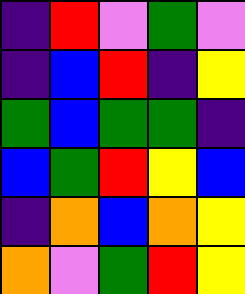[["indigo", "red", "violet", "green", "violet"], ["indigo", "blue", "red", "indigo", "yellow"], ["green", "blue", "green", "green", "indigo"], ["blue", "green", "red", "yellow", "blue"], ["indigo", "orange", "blue", "orange", "yellow"], ["orange", "violet", "green", "red", "yellow"]]